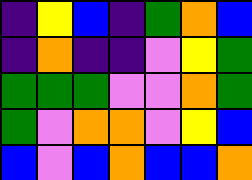[["indigo", "yellow", "blue", "indigo", "green", "orange", "blue"], ["indigo", "orange", "indigo", "indigo", "violet", "yellow", "green"], ["green", "green", "green", "violet", "violet", "orange", "green"], ["green", "violet", "orange", "orange", "violet", "yellow", "blue"], ["blue", "violet", "blue", "orange", "blue", "blue", "orange"]]